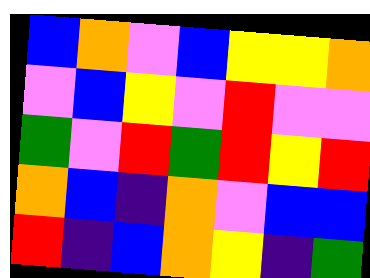[["blue", "orange", "violet", "blue", "yellow", "yellow", "orange"], ["violet", "blue", "yellow", "violet", "red", "violet", "violet"], ["green", "violet", "red", "green", "red", "yellow", "red"], ["orange", "blue", "indigo", "orange", "violet", "blue", "blue"], ["red", "indigo", "blue", "orange", "yellow", "indigo", "green"]]